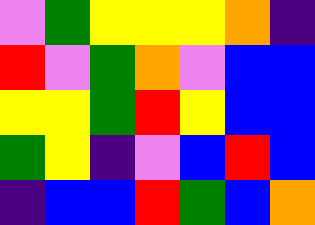[["violet", "green", "yellow", "yellow", "yellow", "orange", "indigo"], ["red", "violet", "green", "orange", "violet", "blue", "blue"], ["yellow", "yellow", "green", "red", "yellow", "blue", "blue"], ["green", "yellow", "indigo", "violet", "blue", "red", "blue"], ["indigo", "blue", "blue", "red", "green", "blue", "orange"]]